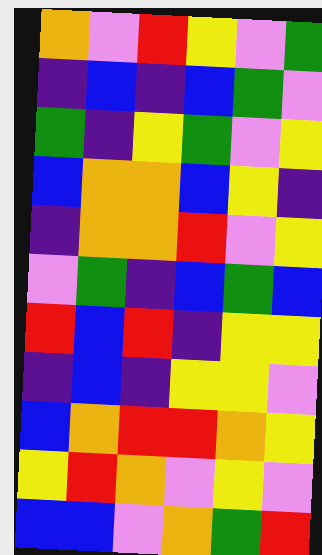[["orange", "violet", "red", "yellow", "violet", "green"], ["indigo", "blue", "indigo", "blue", "green", "violet"], ["green", "indigo", "yellow", "green", "violet", "yellow"], ["blue", "orange", "orange", "blue", "yellow", "indigo"], ["indigo", "orange", "orange", "red", "violet", "yellow"], ["violet", "green", "indigo", "blue", "green", "blue"], ["red", "blue", "red", "indigo", "yellow", "yellow"], ["indigo", "blue", "indigo", "yellow", "yellow", "violet"], ["blue", "orange", "red", "red", "orange", "yellow"], ["yellow", "red", "orange", "violet", "yellow", "violet"], ["blue", "blue", "violet", "orange", "green", "red"]]